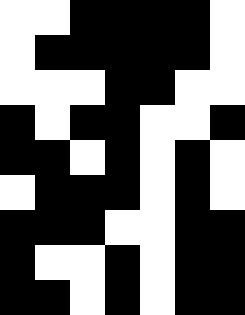[["white", "white", "black", "black", "black", "black", "white"], ["white", "black", "black", "black", "black", "black", "white"], ["white", "white", "white", "black", "black", "white", "white"], ["black", "white", "black", "black", "white", "white", "black"], ["black", "black", "white", "black", "white", "black", "white"], ["white", "black", "black", "black", "white", "black", "white"], ["black", "black", "black", "white", "white", "black", "black"], ["black", "white", "white", "black", "white", "black", "black"], ["black", "black", "white", "black", "white", "black", "black"]]